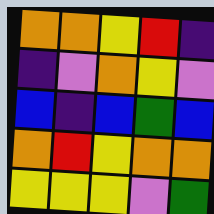[["orange", "orange", "yellow", "red", "indigo"], ["indigo", "violet", "orange", "yellow", "violet"], ["blue", "indigo", "blue", "green", "blue"], ["orange", "red", "yellow", "orange", "orange"], ["yellow", "yellow", "yellow", "violet", "green"]]